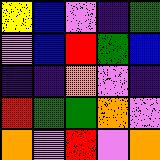[["yellow", "blue", "violet", "indigo", "green"], ["violet", "blue", "red", "green", "blue"], ["indigo", "indigo", "orange", "violet", "indigo"], ["red", "green", "green", "orange", "violet"], ["orange", "violet", "red", "violet", "orange"]]